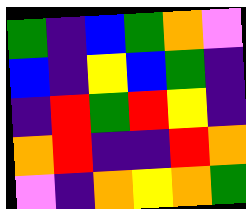[["green", "indigo", "blue", "green", "orange", "violet"], ["blue", "indigo", "yellow", "blue", "green", "indigo"], ["indigo", "red", "green", "red", "yellow", "indigo"], ["orange", "red", "indigo", "indigo", "red", "orange"], ["violet", "indigo", "orange", "yellow", "orange", "green"]]